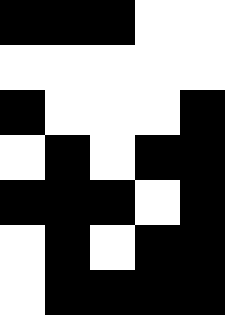[["black", "black", "black", "white", "white"], ["white", "white", "white", "white", "white"], ["black", "white", "white", "white", "black"], ["white", "black", "white", "black", "black"], ["black", "black", "black", "white", "black"], ["white", "black", "white", "black", "black"], ["white", "black", "black", "black", "black"]]